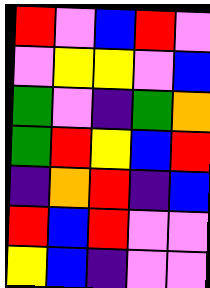[["red", "violet", "blue", "red", "violet"], ["violet", "yellow", "yellow", "violet", "blue"], ["green", "violet", "indigo", "green", "orange"], ["green", "red", "yellow", "blue", "red"], ["indigo", "orange", "red", "indigo", "blue"], ["red", "blue", "red", "violet", "violet"], ["yellow", "blue", "indigo", "violet", "violet"]]